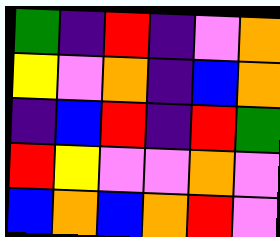[["green", "indigo", "red", "indigo", "violet", "orange"], ["yellow", "violet", "orange", "indigo", "blue", "orange"], ["indigo", "blue", "red", "indigo", "red", "green"], ["red", "yellow", "violet", "violet", "orange", "violet"], ["blue", "orange", "blue", "orange", "red", "violet"]]